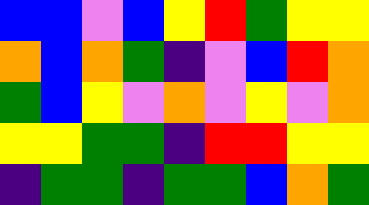[["blue", "blue", "violet", "blue", "yellow", "red", "green", "yellow", "yellow"], ["orange", "blue", "orange", "green", "indigo", "violet", "blue", "red", "orange"], ["green", "blue", "yellow", "violet", "orange", "violet", "yellow", "violet", "orange"], ["yellow", "yellow", "green", "green", "indigo", "red", "red", "yellow", "yellow"], ["indigo", "green", "green", "indigo", "green", "green", "blue", "orange", "green"]]